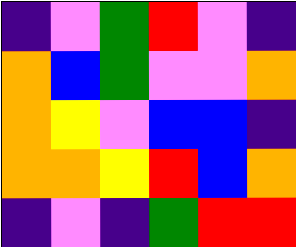[["indigo", "violet", "green", "red", "violet", "indigo"], ["orange", "blue", "green", "violet", "violet", "orange"], ["orange", "yellow", "violet", "blue", "blue", "indigo"], ["orange", "orange", "yellow", "red", "blue", "orange"], ["indigo", "violet", "indigo", "green", "red", "red"]]